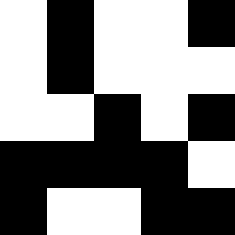[["white", "black", "white", "white", "black"], ["white", "black", "white", "white", "white"], ["white", "white", "black", "white", "black"], ["black", "black", "black", "black", "white"], ["black", "white", "white", "black", "black"]]